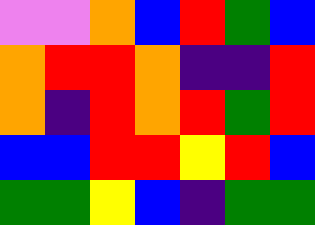[["violet", "violet", "orange", "blue", "red", "green", "blue"], ["orange", "red", "red", "orange", "indigo", "indigo", "red"], ["orange", "indigo", "red", "orange", "red", "green", "red"], ["blue", "blue", "red", "red", "yellow", "red", "blue"], ["green", "green", "yellow", "blue", "indigo", "green", "green"]]